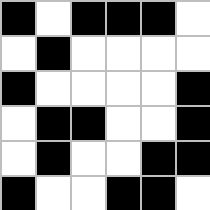[["black", "white", "black", "black", "black", "white"], ["white", "black", "white", "white", "white", "white"], ["black", "white", "white", "white", "white", "black"], ["white", "black", "black", "white", "white", "black"], ["white", "black", "white", "white", "black", "black"], ["black", "white", "white", "black", "black", "white"]]